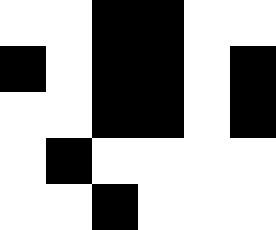[["white", "white", "black", "black", "white", "white"], ["black", "white", "black", "black", "white", "black"], ["white", "white", "black", "black", "white", "black"], ["white", "black", "white", "white", "white", "white"], ["white", "white", "black", "white", "white", "white"]]